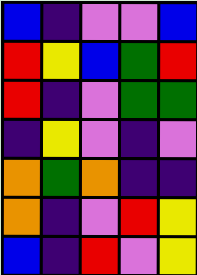[["blue", "indigo", "violet", "violet", "blue"], ["red", "yellow", "blue", "green", "red"], ["red", "indigo", "violet", "green", "green"], ["indigo", "yellow", "violet", "indigo", "violet"], ["orange", "green", "orange", "indigo", "indigo"], ["orange", "indigo", "violet", "red", "yellow"], ["blue", "indigo", "red", "violet", "yellow"]]